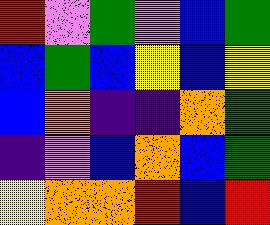[["red", "violet", "green", "violet", "blue", "green"], ["blue", "green", "blue", "yellow", "blue", "yellow"], ["blue", "orange", "indigo", "indigo", "orange", "green"], ["indigo", "violet", "blue", "orange", "blue", "green"], ["yellow", "orange", "orange", "red", "blue", "red"]]